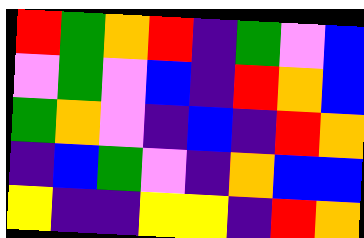[["red", "green", "orange", "red", "indigo", "green", "violet", "blue"], ["violet", "green", "violet", "blue", "indigo", "red", "orange", "blue"], ["green", "orange", "violet", "indigo", "blue", "indigo", "red", "orange"], ["indigo", "blue", "green", "violet", "indigo", "orange", "blue", "blue"], ["yellow", "indigo", "indigo", "yellow", "yellow", "indigo", "red", "orange"]]